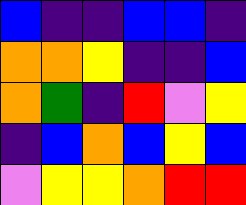[["blue", "indigo", "indigo", "blue", "blue", "indigo"], ["orange", "orange", "yellow", "indigo", "indigo", "blue"], ["orange", "green", "indigo", "red", "violet", "yellow"], ["indigo", "blue", "orange", "blue", "yellow", "blue"], ["violet", "yellow", "yellow", "orange", "red", "red"]]